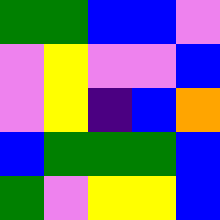[["green", "green", "blue", "blue", "violet"], ["violet", "yellow", "violet", "violet", "blue"], ["violet", "yellow", "indigo", "blue", "orange"], ["blue", "green", "green", "green", "blue"], ["green", "violet", "yellow", "yellow", "blue"]]